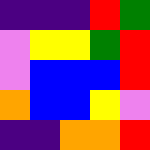[["indigo", "indigo", "indigo", "red", "green"], ["violet", "yellow", "yellow", "green", "red"], ["violet", "blue", "blue", "blue", "red"], ["orange", "blue", "blue", "yellow", "violet"], ["indigo", "indigo", "orange", "orange", "red"]]